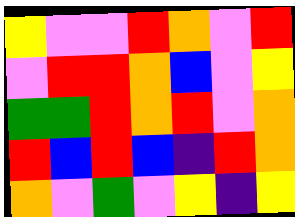[["yellow", "violet", "violet", "red", "orange", "violet", "red"], ["violet", "red", "red", "orange", "blue", "violet", "yellow"], ["green", "green", "red", "orange", "red", "violet", "orange"], ["red", "blue", "red", "blue", "indigo", "red", "orange"], ["orange", "violet", "green", "violet", "yellow", "indigo", "yellow"]]